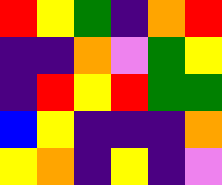[["red", "yellow", "green", "indigo", "orange", "red"], ["indigo", "indigo", "orange", "violet", "green", "yellow"], ["indigo", "red", "yellow", "red", "green", "green"], ["blue", "yellow", "indigo", "indigo", "indigo", "orange"], ["yellow", "orange", "indigo", "yellow", "indigo", "violet"]]